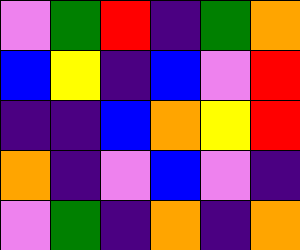[["violet", "green", "red", "indigo", "green", "orange"], ["blue", "yellow", "indigo", "blue", "violet", "red"], ["indigo", "indigo", "blue", "orange", "yellow", "red"], ["orange", "indigo", "violet", "blue", "violet", "indigo"], ["violet", "green", "indigo", "orange", "indigo", "orange"]]